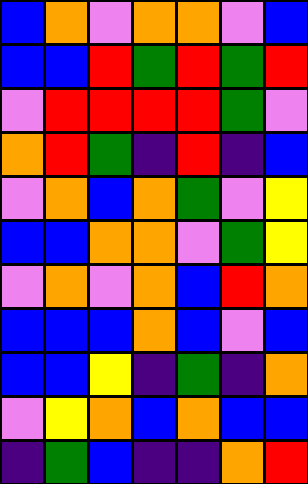[["blue", "orange", "violet", "orange", "orange", "violet", "blue"], ["blue", "blue", "red", "green", "red", "green", "red"], ["violet", "red", "red", "red", "red", "green", "violet"], ["orange", "red", "green", "indigo", "red", "indigo", "blue"], ["violet", "orange", "blue", "orange", "green", "violet", "yellow"], ["blue", "blue", "orange", "orange", "violet", "green", "yellow"], ["violet", "orange", "violet", "orange", "blue", "red", "orange"], ["blue", "blue", "blue", "orange", "blue", "violet", "blue"], ["blue", "blue", "yellow", "indigo", "green", "indigo", "orange"], ["violet", "yellow", "orange", "blue", "orange", "blue", "blue"], ["indigo", "green", "blue", "indigo", "indigo", "orange", "red"]]